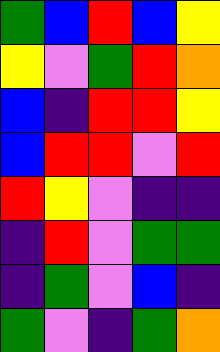[["green", "blue", "red", "blue", "yellow"], ["yellow", "violet", "green", "red", "orange"], ["blue", "indigo", "red", "red", "yellow"], ["blue", "red", "red", "violet", "red"], ["red", "yellow", "violet", "indigo", "indigo"], ["indigo", "red", "violet", "green", "green"], ["indigo", "green", "violet", "blue", "indigo"], ["green", "violet", "indigo", "green", "orange"]]